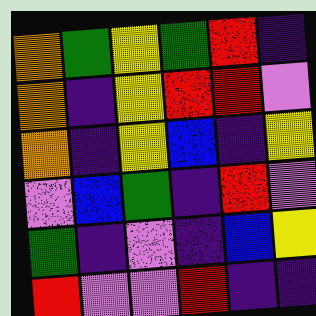[["orange", "green", "yellow", "green", "red", "indigo"], ["orange", "indigo", "yellow", "red", "red", "violet"], ["orange", "indigo", "yellow", "blue", "indigo", "yellow"], ["violet", "blue", "green", "indigo", "red", "violet"], ["green", "indigo", "violet", "indigo", "blue", "yellow"], ["red", "violet", "violet", "red", "indigo", "indigo"]]